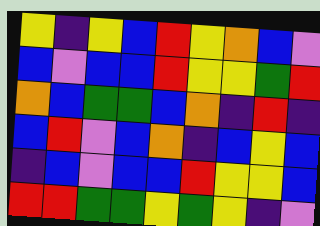[["yellow", "indigo", "yellow", "blue", "red", "yellow", "orange", "blue", "violet"], ["blue", "violet", "blue", "blue", "red", "yellow", "yellow", "green", "red"], ["orange", "blue", "green", "green", "blue", "orange", "indigo", "red", "indigo"], ["blue", "red", "violet", "blue", "orange", "indigo", "blue", "yellow", "blue"], ["indigo", "blue", "violet", "blue", "blue", "red", "yellow", "yellow", "blue"], ["red", "red", "green", "green", "yellow", "green", "yellow", "indigo", "violet"]]